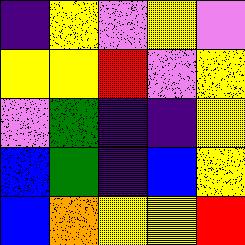[["indigo", "yellow", "violet", "yellow", "violet"], ["yellow", "yellow", "red", "violet", "yellow"], ["violet", "green", "indigo", "indigo", "yellow"], ["blue", "green", "indigo", "blue", "yellow"], ["blue", "orange", "yellow", "yellow", "red"]]